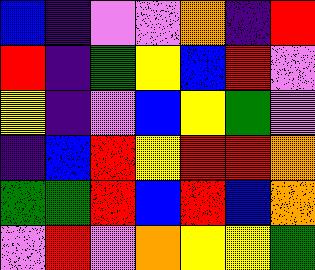[["blue", "indigo", "violet", "violet", "orange", "indigo", "red"], ["red", "indigo", "green", "yellow", "blue", "red", "violet"], ["yellow", "indigo", "violet", "blue", "yellow", "green", "violet"], ["indigo", "blue", "red", "yellow", "red", "red", "orange"], ["green", "green", "red", "blue", "red", "blue", "orange"], ["violet", "red", "violet", "orange", "yellow", "yellow", "green"]]